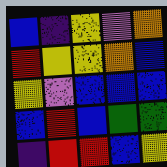[["blue", "indigo", "yellow", "violet", "orange"], ["red", "yellow", "yellow", "orange", "blue"], ["yellow", "violet", "blue", "blue", "blue"], ["blue", "red", "blue", "green", "green"], ["indigo", "red", "red", "blue", "yellow"]]